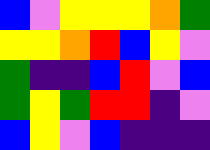[["blue", "violet", "yellow", "yellow", "yellow", "orange", "green"], ["yellow", "yellow", "orange", "red", "blue", "yellow", "violet"], ["green", "indigo", "indigo", "blue", "red", "violet", "blue"], ["green", "yellow", "green", "red", "red", "indigo", "violet"], ["blue", "yellow", "violet", "blue", "indigo", "indigo", "indigo"]]